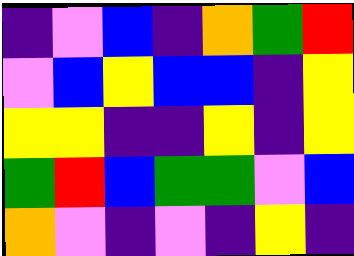[["indigo", "violet", "blue", "indigo", "orange", "green", "red"], ["violet", "blue", "yellow", "blue", "blue", "indigo", "yellow"], ["yellow", "yellow", "indigo", "indigo", "yellow", "indigo", "yellow"], ["green", "red", "blue", "green", "green", "violet", "blue"], ["orange", "violet", "indigo", "violet", "indigo", "yellow", "indigo"]]